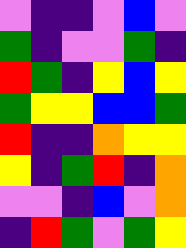[["violet", "indigo", "indigo", "violet", "blue", "violet"], ["green", "indigo", "violet", "violet", "green", "indigo"], ["red", "green", "indigo", "yellow", "blue", "yellow"], ["green", "yellow", "yellow", "blue", "blue", "green"], ["red", "indigo", "indigo", "orange", "yellow", "yellow"], ["yellow", "indigo", "green", "red", "indigo", "orange"], ["violet", "violet", "indigo", "blue", "violet", "orange"], ["indigo", "red", "green", "violet", "green", "yellow"]]